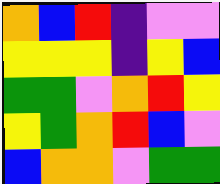[["orange", "blue", "red", "indigo", "violet", "violet"], ["yellow", "yellow", "yellow", "indigo", "yellow", "blue"], ["green", "green", "violet", "orange", "red", "yellow"], ["yellow", "green", "orange", "red", "blue", "violet"], ["blue", "orange", "orange", "violet", "green", "green"]]